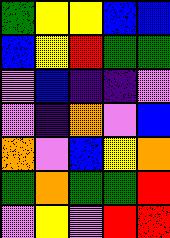[["green", "yellow", "yellow", "blue", "blue"], ["blue", "yellow", "red", "green", "green"], ["violet", "blue", "indigo", "indigo", "violet"], ["violet", "indigo", "orange", "violet", "blue"], ["orange", "violet", "blue", "yellow", "orange"], ["green", "orange", "green", "green", "red"], ["violet", "yellow", "violet", "red", "red"]]